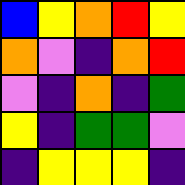[["blue", "yellow", "orange", "red", "yellow"], ["orange", "violet", "indigo", "orange", "red"], ["violet", "indigo", "orange", "indigo", "green"], ["yellow", "indigo", "green", "green", "violet"], ["indigo", "yellow", "yellow", "yellow", "indigo"]]